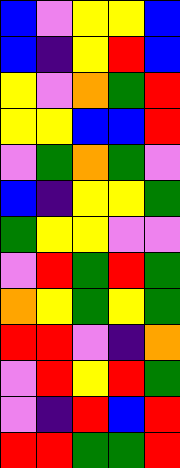[["blue", "violet", "yellow", "yellow", "blue"], ["blue", "indigo", "yellow", "red", "blue"], ["yellow", "violet", "orange", "green", "red"], ["yellow", "yellow", "blue", "blue", "red"], ["violet", "green", "orange", "green", "violet"], ["blue", "indigo", "yellow", "yellow", "green"], ["green", "yellow", "yellow", "violet", "violet"], ["violet", "red", "green", "red", "green"], ["orange", "yellow", "green", "yellow", "green"], ["red", "red", "violet", "indigo", "orange"], ["violet", "red", "yellow", "red", "green"], ["violet", "indigo", "red", "blue", "red"], ["red", "red", "green", "green", "red"]]